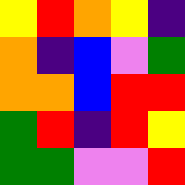[["yellow", "red", "orange", "yellow", "indigo"], ["orange", "indigo", "blue", "violet", "green"], ["orange", "orange", "blue", "red", "red"], ["green", "red", "indigo", "red", "yellow"], ["green", "green", "violet", "violet", "red"]]